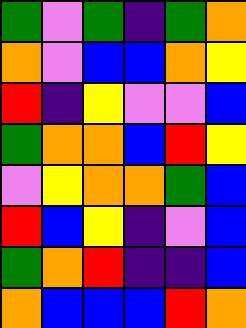[["green", "violet", "green", "indigo", "green", "orange"], ["orange", "violet", "blue", "blue", "orange", "yellow"], ["red", "indigo", "yellow", "violet", "violet", "blue"], ["green", "orange", "orange", "blue", "red", "yellow"], ["violet", "yellow", "orange", "orange", "green", "blue"], ["red", "blue", "yellow", "indigo", "violet", "blue"], ["green", "orange", "red", "indigo", "indigo", "blue"], ["orange", "blue", "blue", "blue", "red", "orange"]]